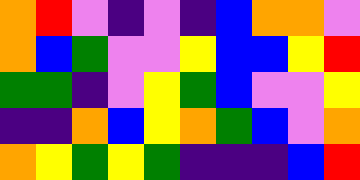[["orange", "red", "violet", "indigo", "violet", "indigo", "blue", "orange", "orange", "violet"], ["orange", "blue", "green", "violet", "violet", "yellow", "blue", "blue", "yellow", "red"], ["green", "green", "indigo", "violet", "yellow", "green", "blue", "violet", "violet", "yellow"], ["indigo", "indigo", "orange", "blue", "yellow", "orange", "green", "blue", "violet", "orange"], ["orange", "yellow", "green", "yellow", "green", "indigo", "indigo", "indigo", "blue", "red"]]